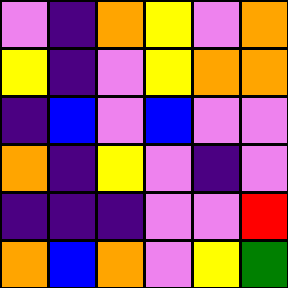[["violet", "indigo", "orange", "yellow", "violet", "orange"], ["yellow", "indigo", "violet", "yellow", "orange", "orange"], ["indigo", "blue", "violet", "blue", "violet", "violet"], ["orange", "indigo", "yellow", "violet", "indigo", "violet"], ["indigo", "indigo", "indigo", "violet", "violet", "red"], ["orange", "blue", "orange", "violet", "yellow", "green"]]